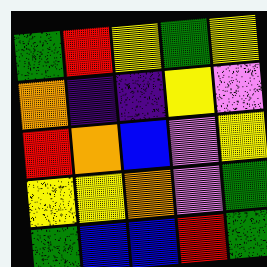[["green", "red", "yellow", "green", "yellow"], ["orange", "indigo", "indigo", "yellow", "violet"], ["red", "orange", "blue", "violet", "yellow"], ["yellow", "yellow", "orange", "violet", "green"], ["green", "blue", "blue", "red", "green"]]